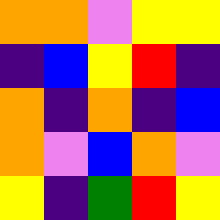[["orange", "orange", "violet", "yellow", "yellow"], ["indigo", "blue", "yellow", "red", "indigo"], ["orange", "indigo", "orange", "indigo", "blue"], ["orange", "violet", "blue", "orange", "violet"], ["yellow", "indigo", "green", "red", "yellow"]]